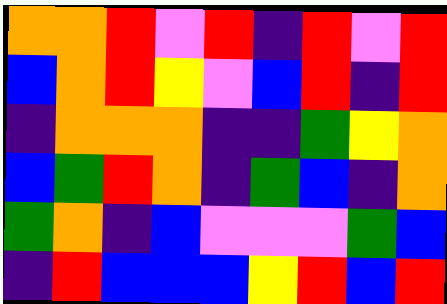[["orange", "orange", "red", "violet", "red", "indigo", "red", "violet", "red"], ["blue", "orange", "red", "yellow", "violet", "blue", "red", "indigo", "red"], ["indigo", "orange", "orange", "orange", "indigo", "indigo", "green", "yellow", "orange"], ["blue", "green", "red", "orange", "indigo", "green", "blue", "indigo", "orange"], ["green", "orange", "indigo", "blue", "violet", "violet", "violet", "green", "blue"], ["indigo", "red", "blue", "blue", "blue", "yellow", "red", "blue", "red"]]